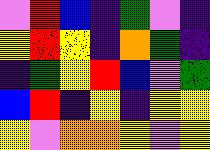[["violet", "red", "blue", "indigo", "green", "violet", "indigo"], ["yellow", "red", "yellow", "indigo", "orange", "green", "indigo"], ["indigo", "green", "yellow", "red", "blue", "violet", "green"], ["blue", "red", "indigo", "yellow", "indigo", "yellow", "yellow"], ["yellow", "violet", "orange", "orange", "yellow", "violet", "yellow"]]